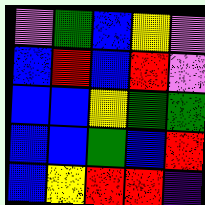[["violet", "green", "blue", "yellow", "violet"], ["blue", "red", "blue", "red", "violet"], ["blue", "blue", "yellow", "green", "green"], ["blue", "blue", "green", "blue", "red"], ["blue", "yellow", "red", "red", "indigo"]]